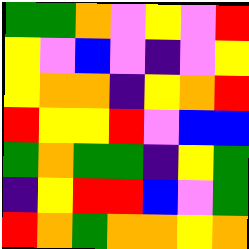[["green", "green", "orange", "violet", "yellow", "violet", "red"], ["yellow", "violet", "blue", "violet", "indigo", "violet", "yellow"], ["yellow", "orange", "orange", "indigo", "yellow", "orange", "red"], ["red", "yellow", "yellow", "red", "violet", "blue", "blue"], ["green", "orange", "green", "green", "indigo", "yellow", "green"], ["indigo", "yellow", "red", "red", "blue", "violet", "green"], ["red", "orange", "green", "orange", "orange", "yellow", "orange"]]